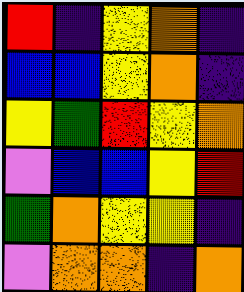[["red", "indigo", "yellow", "orange", "indigo"], ["blue", "blue", "yellow", "orange", "indigo"], ["yellow", "green", "red", "yellow", "orange"], ["violet", "blue", "blue", "yellow", "red"], ["green", "orange", "yellow", "yellow", "indigo"], ["violet", "orange", "orange", "indigo", "orange"]]